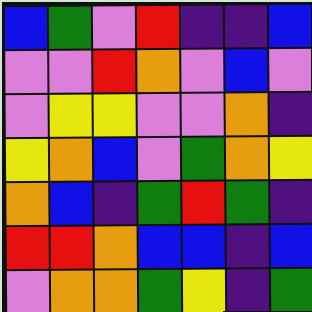[["blue", "green", "violet", "red", "indigo", "indigo", "blue"], ["violet", "violet", "red", "orange", "violet", "blue", "violet"], ["violet", "yellow", "yellow", "violet", "violet", "orange", "indigo"], ["yellow", "orange", "blue", "violet", "green", "orange", "yellow"], ["orange", "blue", "indigo", "green", "red", "green", "indigo"], ["red", "red", "orange", "blue", "blue", "indigo", "blue"], ["violet", "orange", "orange", "green", "yellow", "indigo", "green"]]